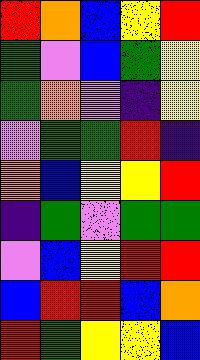[["red", "orange", "blue", "yellow", "red"], ["green", "violet", "blue", "green", "yellow"], ["green", "orange", "violet", "indigo", "yellow"], ["violet", "green", "green", "red", "indigo"], ["orange", "blue", "yellow", "yellow", "red"], ["indigo", "green", "violet", "green", "green"], ["violet", "blue", "yellow", "red", "red"], ["blue", "red", "red", "blue", "orange"], ["red", "green", "yellow", "yellow", "blue"]]